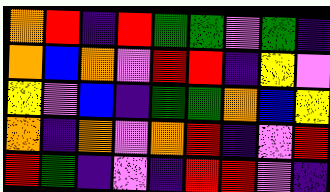[["orange", "red", "indigo", "red", "green", "green", "violet", "green", "indigo"], ["orange", "blue", "orange", "violet", "red", "red", "indigo", "yellow", "violet"], ["yellow", "violet", "blue", "indigo", "green", "green", "orange", "blue", "yellow"], ["orange", "indigo", "orange", "violet", "orange", "red", "indigo", "violet", "red"], ["red", "green", "indigo", "violet", "indigo", "red", "red", "violet", "indigo"]]